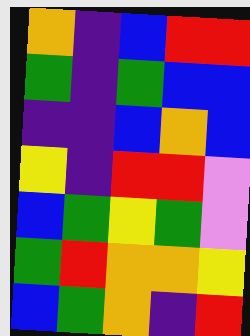[["orange", "indigo", "blue", "red", "red"], ["green", "indigo", "green", "blue", "blue"], ["indigo", "indigo", "blue", "orange", "blue"], ["yellow", "indigo", "red", "red", "violet"], ["blue", "green", "yellow", "green", "violet"], ["green", "red", "orange", "orange", "yellow"], ["blue", "green", "orange", "indigo", "red"]]